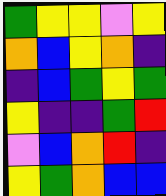[["green", "yellow", "yellow", "violet", "yellow"], ["orange", "blue", "yellow", "orange", "indigo"], ["indigo", "blue", "green", "yellow", "green"], ["yellow", "indigo", "indigo", "green", "red"], ["violet", "blue", "orange", "red", "indigo"], ["yellow", "green", "orange", "blue", "blue"]]